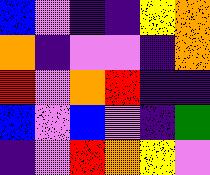[["blue", "violet", "indigo", "indigo", "yellow", "orange"], ["orange", "indigo", "violet", "violet", "indigo", "orange"], ["red", "violet", "orange", "red", "indigo", "indigo"], ["blue", "violet", "blue", "violet", "indigo", "green"], ["indigo", "violet", "red", "orange", "yellow", "violet"]]